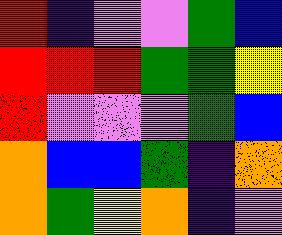[["red", "indigo", "violet", "violet", "green", "blue"], ["red", "red", "red", "green", "green", "yellow"], ["red", "violet", "violet", "violet", "green", "blue"], ["orange", "blue", "blue", "green", "indigo", "orange"], ["orange", "green", "yellow", "orange", "indigo", "violet"]]